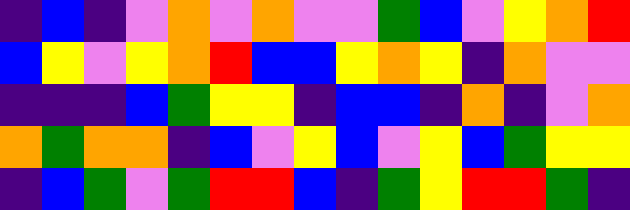[["indigo", "blue", "indigo", "violet", "orange", "violet", "orange", "violet", "violet", "green", "blue", "violet", "yellow", "orange", "red"], ["blue", "yellow", "violet", "yellow", "orange", "red", "blue", "blue", "yellow", "orange", "yellow", "indigo", "orange", "violet", "violet"], ["indigo", "indigo", "indigo", "blue", "green", "yellow", "yellow", "indigo", "blue", "blue", "indigo", "orange", "indigo", "violet", "orange"], ["orange", "green", "orange", "orange", "indigo", "blue", "violet", "yellow", "blue", "violet", "yellow", "blue", "green", "yellow", "yellow"], ["indigo", "blue", "green", "violet", "green", "red", "red", "blue", "indigo", "green", "yellow", "red", "red", "green", "indigo"]]